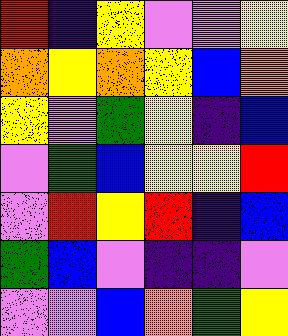[["red", "indigo", "yellow", "violet", "violet", "yellow"], ["orange", "yellow", "orange", "yellow", "blue", "orange"], ["yellow", "violet", "green", "yellow", "indigo", "blue"], ["violet", "green", "blue", "yellow", "yellow", "red"], ["violet", "red", "yellow", "red", "indigo", "blue"], ["green", "blue", "violet", "indigo", "indigo", "violet"], ["violet", "violet", "blue", "orange", "green", "yellow"]]